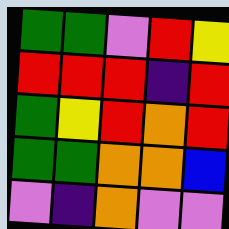[["green", "green", "violet", "red", "yellow"], ["red", "red", "red", "indigo", "red"], ["green", "yellow", "red", "orange", "red"], ["green", "green", "orange", "orange", "blue"], ["violet", "indigo", "orange", "violet", "violet"]]